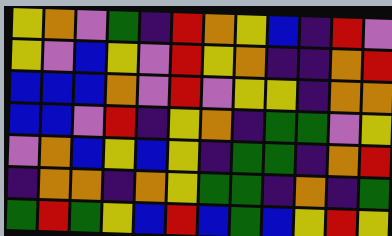[["yellow", "orange", "violet", "green", "indigo", "red", "orange", "yellow", "blue", "indigo", "red", "violet"], ["yellow", "violet", "blue", "yellow", "violet", "red", "yellow", "orange", "indigo", "indigo", "orange", "red"], ["blue", "blue", "blue", "orange", "violet", "red", "violet", "yellow", "yellow", "indigo", "orange", "orange"], ["blue", "blue", "violet", "red", "indigo", "yellow", "orange", "indigo", "green", "green", "violet", "yellow"], ["violet", "orange", "blue", "yellow", "blue", "yellow", "indigo", "green", "green", "indigo", "orange", "red"], ["indigo", "orange", "orange", "indigo", "orange", "yellow", "green", "green", "indigo", "orange", "indigo", "green"], ["green", "red", "green", "yellow", "blue", "red", "blue", "green", "blue", "yellow", "red", "yellow"]]